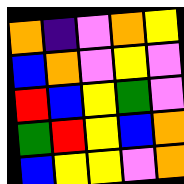[["orange", "indigo", "violet", "orange", "yellow"], ["blue", "orange", "violet", "yellow", "violet"], ["red", "blue", "yellow", "green", "violet"], ["green", "red", "yellow", "blue", "orange"], ["blue", "yellow", "yellow", "violet", "orange"]]